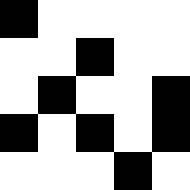[["black", "white", "white", "white", "white"], ["white", "white", "black", "white", "white"], ["white", "black", "white", "white", "black"], ["black", "white", "black", "white", "black"], ["white", "white", "white", "black", "white"]]